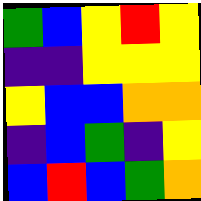[["green", "blue", "yellow", "red", "yellow"], ["indigo", "indigo", "yellow", "yellow", "yellow"], ["yellow", "blue", "blue", "orange", "orange"], ["indigo", "blue", "green", "indigo", "yellow"], ["blue", "red", "blue", "green", "orange"]]